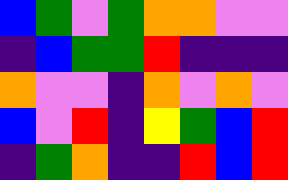[["blue", "green", "violet", "green", "orange", "orange", "violet", "violet"], ["indigo", "blue", "green", "green", "red", "indigo", "indigo", "indigo"], ["orange", "violet", "violet", "indigo", "orange", "violet", "orange", "violet"], ["blue", "violet", "red", "indigo", "yellow", "green", "blue", "red"], ["indigo", "green", "orange", "indigo", "indigo", "red", "blue", "red"]]